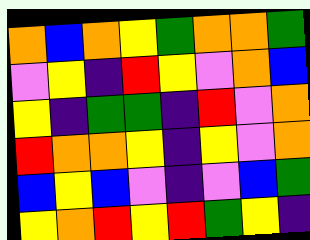[["orange", "blue", "orange", "yellow", "green", "orange", "orange", "green"], ["violet", "yellow", "indigo", "red", "yellow", "violet", "orange", "blue"], ["yellow", "indigo", "green", "green", "indigo", "red", "violet", "orange"], ["red", "orange", "orange", "yellow", "indigo", "yellow", "violet", "orange"], ["blue", "yellow", "blue", "violet", "indigo", "violet", "blue", "green"], ["yellow", "orange", "red", "yellow", "red", "green", "yellow", "indigo"]]